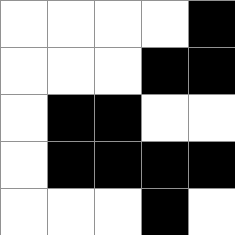[["white", "white", "white", "white", "black"], ["white", "white", "white", "black", "black"], ["white", "black", "black", "white", "white"], ["white", "black", "black", "black", "black"], ["white", "white", "white", "black", "white"]]